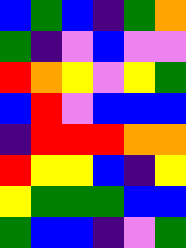[["blue", "green", "blue", "indigo", "green", "orange"], ["green", "indigo", "violet", "blue", "violet", "violet"], ["red", "orange", "yellow", "violet", "yellow", "green"], ["blue", "red", "violet", "blue", "blue", "blue"], ["indigo", "red", "red", "red", "orange", "orange"], ["red", "yellow", "yellow", "blue", "indigo", "yellow"], ["yellow", "green", "green", "green", "blue", "blue"], ["green", "blue", "blue", "indigo", "violet", "green"]]